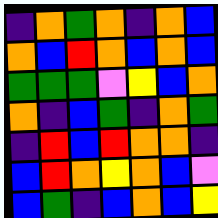[["indigo", "orange", "green", "orange", "indigo", "orange", "blue"], ["orange", "blue", "red", "orange", "blue", "orange", "blue"], ["green", "green", "green", "violet", "yellow", "blue", "orange"], ["orange", "indigo", "blue", "green", "indigo", "orange", "green"], ["indigo", "red", "blue", "red", "orange", "orange", "indigo"], ["blue", "red", "orange", "yellow", "orange", "blue", "violet"], ["blue", "green", "indigo", "blue", "orange", "blue", "yellow"]]